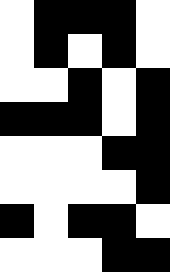[["white", "black", "black", "black", "white"], ["white", "black", "white", "black", "white"], ["white", "white", "black", "white", "black"], ["black", "black", "black", "white", "black"], ["white", "white", "white", "black", "black"], ["white", "white", "white", "white", "black"], ["black", "white", "black", "black", "white"], ["white", "white", "white", "black", "black"]]